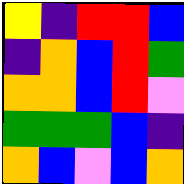[["yellow", "indigo", "red", "red", "blue"], ["indigo", "orange", "blue", "red", "green"], ["orange", "orange", "blue", "red", "violet"], ["green", "green", "green", "blue", "indigo"], ["orange", "blue", "violet", "blue", "orange"]]